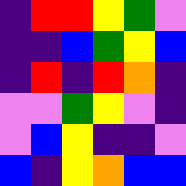[["indigo", "red", "red", "yellow", "green", "violet"], ["indigo", "indigo", "blue", "green", "yellow", "blue"], ["indigo", "red", "indigo", "red", "orange", "indigo"], ["violet", "violet", "green", "yellow", "violet", "indigo"], ["violet", "blue", "yellow", "indigo", "indigo", "violet"], ["blue", "indigo", "yellow", "orange", "blue", "blue"]]